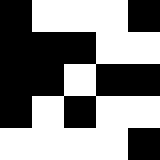[["black", "white", "white", "white", "black"], ["black", "black", "black", "white", "white"], ["black", "black", "white", "black", "black"], ["black", "white", "black", "white", "white"], ["white", "white", "white", "white", "black"]]